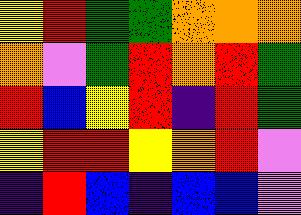[["yellow", "red", "green", "green", "orange", "orange", "orange"], ["orange", "violet", "green", "red", "orange", "red", "green"], ["red", "blue", "yellow", "red", "indigo", "red", "green"], ["yellow", "red", "red", "yellow", "orange", "red", "violet"], ["indigo", "red", "blue", "indigo", "blue", "blue", "violet"]]